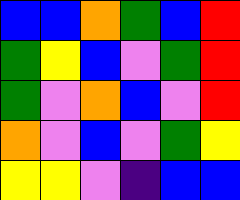[["blue", "blue", "orange", "green", "blue", "red"], ["green", "yellow", "blue", "violet", "green", "red"], ["green", "violet", "orange", "blue", "violet", "red"], ["orange", "violet", "blue", "violet", "green", "yellow"], ["yellow", "yellow", "violet", "indigo", "blue", "blue"]]